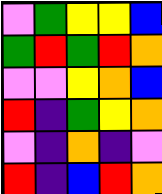[["violet", "green", "yellow", "yellow", "blue"], ["green", "red", "green", "red", "orange"], ["violet", "violet", "yellow", "orange", "blue"], ["red", "indigo", "green", "yellow", "orange"], ["violet", "indigo", "orange", "indigo", "violet"], ["red", "indigo", "blue", "red", "orange"]]